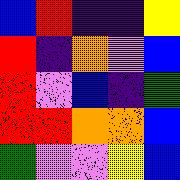[["blue", "red", "indigo", "indigo", "yellow"], ["red", "indigo", "orange", "violet", "blue"], ["red", "violet", "blue", "indigo", "green"], ["red", "red", "orange", "orange", "blue"], ["green", "violet", "violet", "yellow", "blue"]]